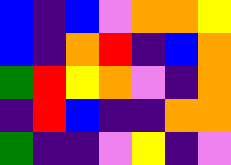[["blue", "indigo", "blue", "violet", "orange", "orange", "yellow"], ["blue", "indigo", "orange", "red", "indigo", "blue", "orange"], ["green", "red", "yellow", "orange", "violet", "indigo", "orange"], ["indigo", "red", "blue", "indigo", "indigo", "orange", "orange"], ["green", "indigo", "indigo", "violet", "yellow", "indigo", "violet"]]